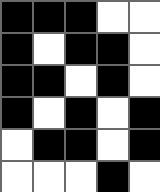[["black", "black", "black", "white", "white"], ["black", "white", "black", "black", "white"], ["black", "black", "white", "black", "white"], ["black", "white", "black", "white", "black"], ["white", "black", "black", "white", "black"], ["white", "white", "white", "black", "white"]]